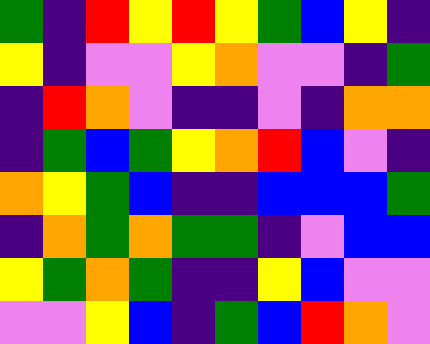[["green", "indigo", "red", "yellow", "red", "yellow", "green", "blue", "yellow", "indigo"], ["yellow", "indigo", "violet", "violet", "yellow", "orange", "violet", "violet", "indigo", "green"], ["indigo", "red", "orange", "violet", "indigo", "indigo", "violet", "indigo", "orange", "orange"], ["indigo", "green", "blue", "green", "yellow", "orange", "red", "blue", "violet", "indigo"], ["orange", "yellow", "green", "blue", "indigo", "indigo", "blue", "blue", "blue", "green"], ["indigo", "orange", "green", "orange", "green", "green", "indigo", "violet", "blue", "blue"], ["yellow", "green", "orange", "green", "indigo", "indigo", "yellow", "blue", "violet", "violet"], ["violet", "violet", "yellow", "blue", "indigo", "green", "blue", "red", "orange", "violet"]]